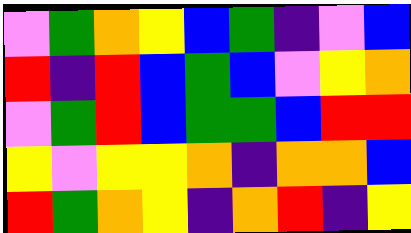[["violet", "green", "orange", "yellow", "blue", "green", "indigo", "violet", "blue"], ["red", "indigo", "red", "blue", "green", "blue", "violet", "yellow", "orange"], ["violet", "green", "red", "blue", "green", "green", "blue", "red", "red"], ["yellow", "violet", "yellow", "yellow", "orange", "indigo", "orange", "orange", "blue"], ["red", "green", "orange", "yellow", "indigo", "orange", "red", "indigo", "yellow"]]